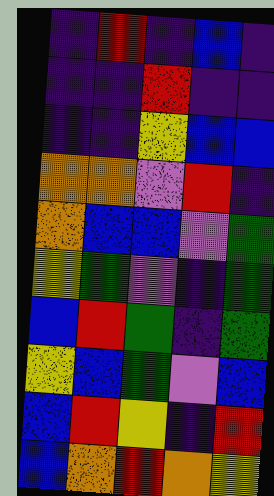[["indigo", "red", "indigo", "blue", "indigo"], ["indigo", "indigo", "red", "indigo", "indigo"], ["indigo", "indigo", "yellow", "blue", "blue"], ["orange", "orange", "violet", "red", "indigo"], ["orange", "blue", "blue", "violet", "green"], ["yellow", "green", "violet", "indigo", "green"], ["blue", "red", "green", "indigo", "green"], ["yellow", "blue", "green", "violet", "blue"], ["blue", "red", "yellow", "indigo", "red"], ["blue", "orange", "red", "orange", "yellow"]]